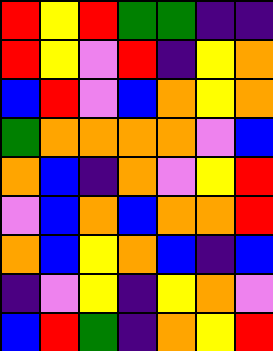[["red", "yellow", "red", "green", "green", "indigo", "indigo"], ["red", "yellow", "violet", "red", "indigo", "yellow", "orange"], ["blue", "red", "violet", "blue", "orange", "yellow", "orange"], ["green", "orange", "orange", "orange", "orange", "violet", "blue"], ["orange", "blue", "indigo", "orange", "violet", "yellow", "red"], ["violet", "blue", "orange", "blue", "orange", "orange", "red"], ["orange", "blue", "yellow", "orange", "blue", "indigo", "blue"], ["indigo", "violet", "yellow", "indigo", "yellow", "orange", "violet"], ["blue", "red", "green", "indigo", "orange", "yellow", "red"]]